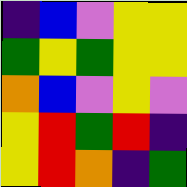[["indigo", "blue", "violet", "yellow", "yellow"], ["green", "yellow", "green", "yellow", "yellow"], ["orange", "blue", "violet", "yellow", "violet"], ["yellow", "red", "green", "red", "indigo"], ["yellow", "red", "orange", "indigo", "green"]]